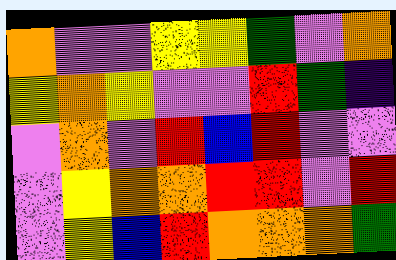[["orange", "violet", "violet", "yellow", "yellow", "green", "violet", "orange"], ["yellow", "orange", "yellow", "violet", "violet", "red", "green", "indigo"], ["violet", "orange", "violet", "red", "blue", "red", "violet", "violet"], ["violet", "yellow", "orange", "orange", "red", "red", "violet", "red"], ["violet", "yellow", "blue", "red", "orange", "orange", "orange", "green"]]